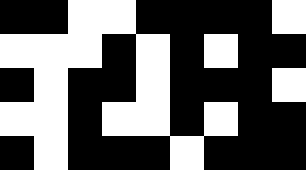[["black", "black", "white", "white", "black", "black", "black", "black", "white"], ["white", "white", "white", "black", "white", "black", "white", "black", "black"], ["black", "white", "black", "black", "white", "black", "black", "black", "white"], ["white", "white", "black", "white", "white", "black", "white", "black", "black"], ["black", "white", "black", "black", "black", "white", "black", "black", "black"]]